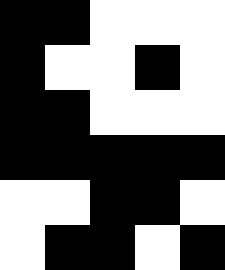[["black", "black", "white", "white", "white"], ["black", "white", "white", "black", "white"], ["black", "black", "white", "white", "white"], ["black", "black", "black", "black", "black"], ["white", "white", "black", "black", "white"], ["white", "black", "black", "white", "black"]]